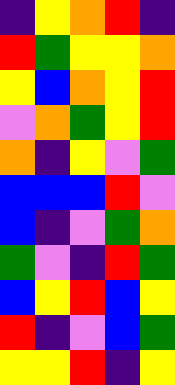[["indigo", "yellow", "orange", "red", "indigo"], ["red", "green", "yellow", "yellow", "orange"], ["yellow", "blue", "orange", "yellow", "red"], ["violet", "orange", "green", "yellow", "red"], ["orange", "indigo", "yellow", "violet", "green"], ["blue", "blue", "blue", "red", "violet"], ["blue", "indigo", "violet", "green", "orange"], ["green", "violet", "indigo", "red", "green"], ["blue", "yellow", "red", "blue", "yellow"], ["red", "indigo", "violet", "blue", "green"], ["yellow", "yellow", "red", "indigo", "yellow"]]